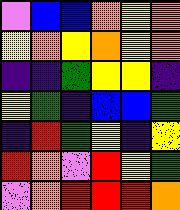[["violet", "blue", "blue", "orange", "yellow", "orange"], ["yellow", "orange", "yellow", "orange", "yellow", "orange"], ["indigo", "indigo", "green", "yellow", "yellow", "indigo"], ["yellow", "green", "indigo", "blue", "blue", "green"], ["indigo", "red", "green", "yellow", "indigo", "yellow"], ["red", "orange", "violet", "red", "yellow", "green"], ["violet", "orange", "red", "red", "red", "orange"]]